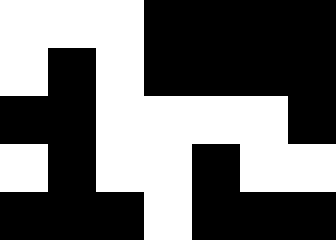[["white", "white", "white", "black", "black", "black", "black"], ["white", "black", "white", "black", "black", "black", "black"], ["black", "black", "white", "white", "white", "white", "black"], ["white", "black", "white", "white", "black", "white", "white"], ["black", "black", "black", "white", "black", "black", "black"]]